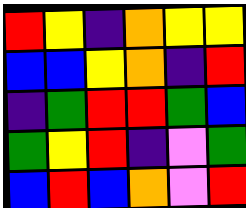[["red", "yellow", "indigo", "orange", "yellow", "yellow"], ["blue", "blue", "yellow", "orange", "indigo", "red"], ["indigo", "green", "red", "red", "green", "blue"], ["green", "yellow", "red", "indigo", "violet", "green"], ["blue", "red", "blue", "orange", "violet", "red"]]